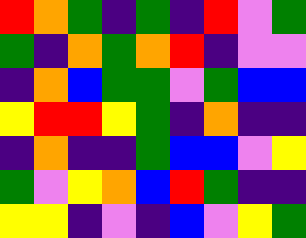[["red", "orange", "green", "indigo", "green", "indigo", "red", "violet", "green"], ["green", "indigo", "orange", "green", "orange", "red", "indigo", "violet", "violet"], ["indigo", "orange", "blue", "green", "green", "violet", "green", "blue", "blue"], ["yellow", "red", "red", "yellow", "green", "indigo", "orange", "indigo", "indigo"], ["indigo", "orange", "indigo", "indigo", "green", "blue", "blue", "violet", "yellow"], ["green", "violet", "yellow", "orange", "blue", "red", "green", "indigo", "indigo"], ["yellow", "yellow", "indigo", "violet", "indigo", "blue", "violet", "yellow", "green"]]